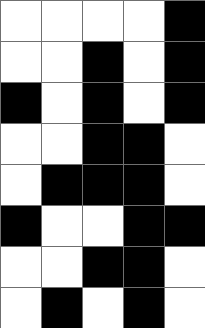[["white", "white", "white", "white", "black"], ["white", "white", "black", "white", "black"], ["black", "white", "black", "white", "black"], ["white", "white", "black", "black", "white"], ["white", "black", "black", "black", "white"], ["black", "white", "white", "black", "black"], ["white", "white", "black", "black", "white"], ["white", "black", "white", "black", "white"]]